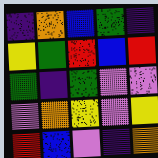[["indigo", "orange", "blue", "green", "indigo"], ["yellow", "green", "red", "blue", "red"], ["green", "indigo", "green", "violet", "violet"], ["violet", "orange", "yellow", "violet", "yellow"], ["red", "blue", "violet", "indigo", "orange"]]